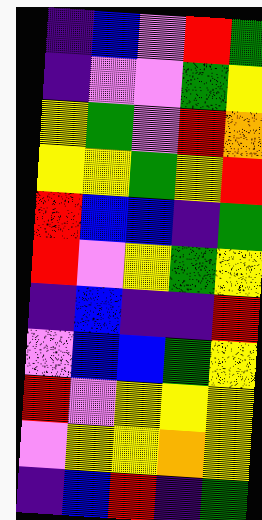[["indigo", "blue", "violet", "red", "green"], ["indigo", "violet", "violet", "green", "yellow"], ["yellow", "green", "violet", "red", "orange"], ["yellow", "yellow", "green", "yellow", "red"], ["red", "blue", "blue", "indigo", "green"], ["red", "violet", "yellow", "green", "yellow"], ["indigo", "blue", "indigo", "indigo", "red"], ["violet", "blue", "blue", "green", "yellow"], ["red", "violet", "yellow", "yellow", "yellow"], ["violet", "yellow", "yellow", "orange", "yellow"], ["indigo", "blue", "red", "indigo", "green"]]